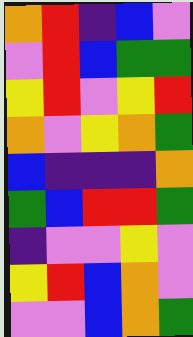[["orange", "red", "indigo", "blue", "violet"], ["violet", "red", "blue", "green", "green"], ["yellow", "red", "violet", "yellow", "red"], ["orange", "violet", "yellow", "orange", "green"], ["blue", "indigo", "indigo", "indigo", "orange"], ["green", "blue", "red", "red", "green"], ["indigo", "violet", "violet", "yellow", "violet"], ["yellow", "red", "blue", "orange", "violet"], ["violet", "violet", "blue", "orange", "green"]]